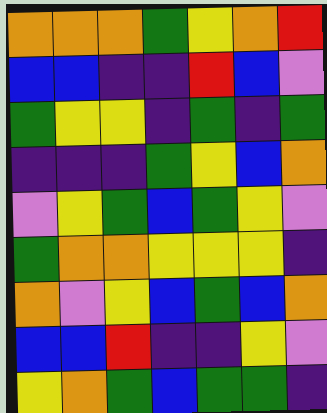[["orange", "orange", "orange", "green", "yellow", "orange", "red"], ["blue", "blue", "indigo", "indigo", "red", "blue", "violet"], ["green", "yellow", "yellow", "indigo", "green", "indigo", "green"], ["indigo", "indigo", "indigo", "green", "yellow", "blue", "orange"], ["violet", "yellow", "green", "blue", "green", "yellow", "violet"], ["green", "orange", "orange", "yellow", "yellow", "yellow", "indigo"], ["orange", "violet", "yellow", "blue", "green", "blue", "orange"], ["blue", "blue", "red", "indigo", "indigo", "yellow", "violet"], ["yellow", "orange", "green", "blue", "green", "green", "indigo"]]